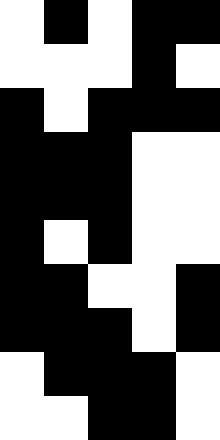[["white", "black", "white", "black", "black"], ["white", "white", "white", "black", "white"], ["black", "white", "black", "black", "black"], ["black", "black", "black", "white", "white"], ["black", "black", "black", "white", "white"], ["black", "white", "black", "white", "white"], ["black", "black", "white", "white", "black"], ["black", "black", "black", "white", "black"], ["white", "black", "black", "black", "white"], ["white", "white", "black", "black", "white"]]